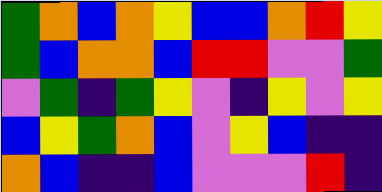[["green", "orange", "blue", "orange", "yellow", "blue", "blue", "orange", "red", "yellow"], ["green", "blue", "orange", "orange", "blue", "red", "red", "violet", "violet", "green"], ["violet", "green", "indigo", "green", "yellow", "violet", "indigo", "yellow", "violet", "yellow"], ["blue", "yellow", "green", "orange", "blue", "violet", "yellow", "blue", "indigo", "indigo"], ["orange", "blue", "indigo", "indigo", "blue", "violet", "violet", "violet", "red", "indigo"]]